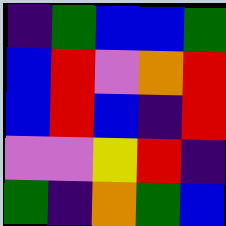[["indigo", "green", "blue", "blue", "green"], ["blue", "red", "violet", "orange", "red"], ["blue", "red", "blue", "indigo", "red"], ["violet", "violet", "yellow", "red", "indigo"], ["green", "indigo", "orange", "green", "blue"]]